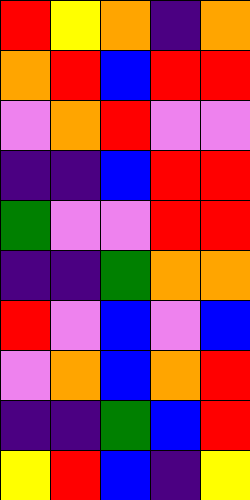[["red", "yellow", "orange", "indigo", "orange"], ["orange", "red", "blue", "red", "red"], ["violet", "orange", "red", "violet", "violet"], ["indigo", "indigo", "blue", "red", "red"], ["green", "violet", "violet", "red", "red"], ["indigo", "indigo", "green", "orange", "orange"], ["red", "violet", "blue", "violet", "blue"], ["violet", "orange", "blue", "orange", "red"], ["indigo", "indigo", "green", "blue", "red"], ["yellow", "red", "blue", "indigo", "yellow"]]